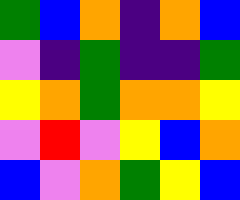[["green", "blue", "orange", "indigo", "orange", "blue"], ["violet", "indigo", "green", "indigo", "indigo", "green"], ["yellow", "orange", "green", "orange", "orange", "yellow"], ["violet", "red", "violet", "yellow", "blue", "orange"], ["blue", "violet", "orange", "green", "yellow", "blue"]]